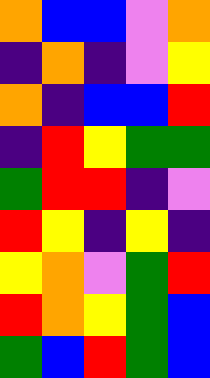[["orange", "blue", "blue", "violet", "orange"], ["indigo", "orange", "indigo", "violet", "yellow"], ["orange", "indigo", "blue", "blue", "red"], ["indigo", "red", "yellow", "green", "green"], ["green", "red", "red", "indigo", "violet"], ["red", "yellow", "indigo", "yellow", "indigo"], ["yellow", "orange", "violet", "green", "red"], ["red", "orange", "yellow", "green", "blue"], ["green", "blue", "red", "green", "blue"]]